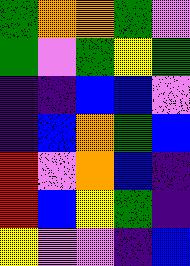[["green", "orange", "orange", "green", "violet"], ["green", "violet", "green", "yellow", "green"], ["indigo", "indigo", "blue", "blue", "violet"], ["indigo", "blue", "orange", "green", "blue"], ["red", "violet", "orange", "blue", "indigo"], ["red", "blue", "yellow", "green", "indigo"], ["yellow", "violet", "violet", "indigo", "blue"]]